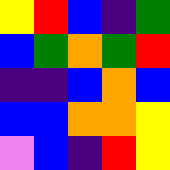[["yellow", "red", "blue", "indigo", "green"], ["blue", "green", "orange", "green", "red"], ["indigo", "indigo", "blue", "orange", "blue"], ["blue", "blue", "orange", "orange", "yellow"], ["violet", "blue", "indigo", "red", "yellow"]]